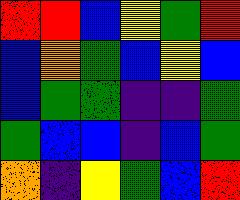[["red", "red", "blue", "yellow", "green", "red"], ["blue", "orange", "green", "blue", "yellow", "blue"], ["blue", "green", "green", "indigo", "indigo", "green"], ["green", "blue", "blue", "indigo", "blue", "green"], ["orange", "indigo", "yellow", "green", "blue", "red"]]